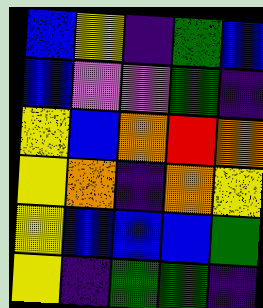[["blue", "yellow", "indigo", "green", "blue"], ["blue", "violet", "violet", "green", "indigo"], ["yellow", "blue", "orange", "red", "orange"], ["yellow", "orange", "indigo", "orange", "yellow"], ["yellow", "blue", "blue", "blue", "green"], ["yellow", "indigo", "green", "green", "indigo"]]